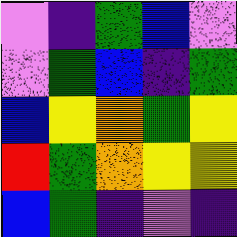[["violet", "indigo", "green", "blue", "violet"], ["violet", "green", "blue", "indigo", "green"], ["blue", "yellow", "orange", "green", "yellow"], ["red", "green", "orange", "yellow", "yellow"], ["blue", "green", "indigo", "violet", "indigo"]]